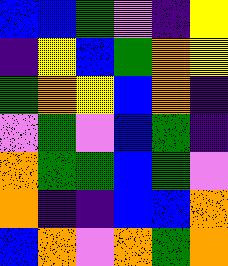[["blue", "blue", "green", "violet", "indigo", "yellow"], ["indigo", "yellow", "blue", "green", "orange", "yellow"], ["green", "orange", "yellow", "blue", "orange", "indigo"], ["violet", "green", "violet", "blue", "green", "indigo"], ["orange", "green", "green", "blue", "green", "violet"], ["orange", "indigo", "indigo", "blue", "blue", "orange"], ["blue", "orange", "violet", "orange", "green", "orange"]]